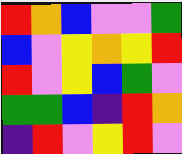[["red", "orange", "blue", "violet", "violet", "green"], ["blue", "violet", "yellow", "orange", "yellow", "red"], ["red", "violet", "yellow", "blue", "green", "violet"], ["green", "green", "blue", "indigo", "red", "orange"], ["indigo", "red", "violet", "yellow", "red", "violet"]]